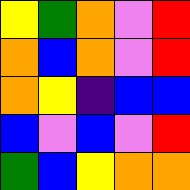[["yellow", "green", "orange", "violet", "red"], ["orange", "blue", "orange", "violet", "red"], ["orange", "yellow", "indigo", "blue", "blue"], ["blue", "violet", "blue", "violet", "red"], ["green", "blue", "yellow", "orange", "orange"]]